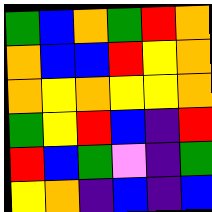[["green", "blue", "orange", "green", "red", "orange"], ["orange", "blue", "blue", "red", "yellow", "orange"], ["orange", "yellow", "orange", "yellow", "yellow", "orange"], ["green", "yellow", "red", "blue", "indigo", "red"], ["red", "blue", "green", "violet", "indigo", "green"], ["yellow", "orange", "indigo", "blue", "indigo", "blue"]]